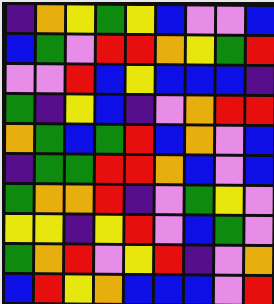[["indigo", "orange", "yellow", "green", "yellow", "blue", "violet", "violet", "blue"], ["blue", "green", "violet", "red", "red", "orange", "yellow", "green", "red"], ["violet", "violet", "red", "blue", "yellow", "blue", "blue", "blue", "indigo"], ["green", "indigo", "yellow", "blue", "indigo", "violet", "orange", "red", "red"], ["orange", "green", "blue", "green", "red", "blue", "orange", "violet", "blue"], ["indigo", "green", "green", "red", "red", "orange", "blue", "violet", "blue"], ["green", "orange", "orange", "red", "indigo", "violet", "green", "yellow", "violet"], ["yellow", "yellow", "indigo", "yellow", "red", "violet", "blue", "green", "violet"], ["green", "orange", "red", "violet", "yellow", "red", "indigo", "violet", "orange"], ["blue", "red", "yellow", "orange", "blue", "blue", "blue", "violet", "red"]]